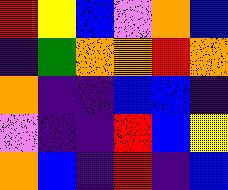[["red", "yellow", "blue", "violet", "orange", "blue"], ["indigo", "green", "orange", "orange", "red", "orange"], ["orange", "indigo", "indigo", "blue", "blue", "indigo"], ["violet", "indigo", "indigo", "red", "blue", "yellow"], ["orange", "blue", "indigo", "red", "indigo", "blue"]]